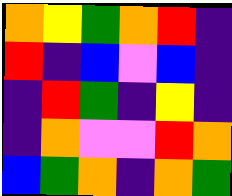[["orange", "yellow", "green", "orange", "red", "indigo"], ["red", "indigo", "blue", "violet", "blue", "indigo"], ["indigo", "red", "green", "indigo", "yellow", "indigo"], ["indigo", "orange", "violet", "violet", "red", "orange"], ["blue", "green", "orange", "indigo", "orange", "green"]]